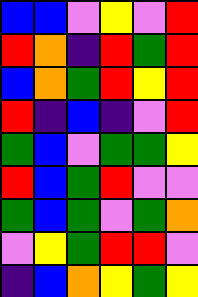[["blue", "blue", "violet", "yellow", "violet", "red"], ["red", "orange", "indigo", "red", "green", "red"], ["blue", "orange", "green", "red", "yellow", "red"], ["red", "indigo", "blue", "indigo", "violet", "red"], ["green", "blue", "violet", "green", "green", "yellow"], ["red", "blue", "green", "red", "violet", "violet"], ["green", "blue", "green", "violet", "green", "orange"], ["violet", "yellow", "green", "red", "red", "violet"], ["indigo", "blue", "orange", "yellow", "green", "yellow"]]